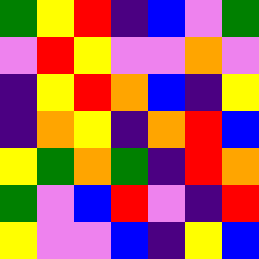[["green", "yellow", "red", "indigo", "blue", "violet", "green"], ["violet", "red", "yellow", "violet", "violet", "orange", "violet"], ["indigo", "yellow", "red", "orange", "blue", "indigo", "yellow"], ["indigo", "orange", "yellow", "indigo", "orange", "red", "blue"], ["yellow", "green", "orange", "green", "indigo", "red", "orange"], ["green", "violet", "blue", "red", "violet", "indigo", "red"], ["yellow", "violet", "violet", "blue", "indigo", "yellow", "blue"]]